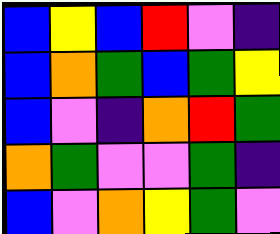[["blue", "yellow", "blue", "red", "violet", "indigo"], ["blue", "orange", "green", "blue", "green", "yellow"], ["blue", "violet", "indigo", "orange", "red", "green"], ["orange", "green", "violet", "violet", "green", "indigo"], ["blue", "violet", "orange", "yellow", "green", "violet"]]